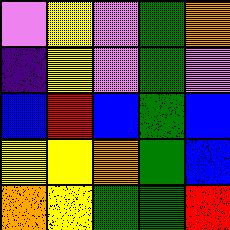[["violet", "yellow", "violet", "green", "orange"], ["indigo", "yellow", "violet", "green", "violet"], ["blue", "red", "blue", "green", "blue"], ["yellow", "yellow", "orange", "green", "blue"], ["orange", "yellow", "green", "green", "red"]]